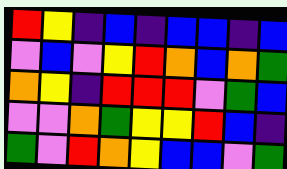[["red", "yellow", "indigo", "blue", "indigo", "blue", "blue", "indigo", "blue"], ["violet", "blue", "violet", "yellow", "red", "orange", "blue", "orange", "green"], ["orange", "yellow", "indigo", "red", "red", "red", "violet", "green", "blue"], ["violet", "violet", "orange", "green", "yellow", "yellow", "red", "blue", "indigo"], ["green", "violet", "red", "orange", "yellow", "blue", "blue", "violet", "green"]]